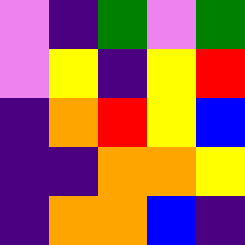[["violet", "indigo", "green", "violet", "green"], ["violet", "yellow", "indigo", "yellow", "red"], ["indigo", "orange", "red", "yellow", "blue"], ["indigo", "indigo", "orange", "orange", "yellow"], ["indigo", "orange", "orange", "blue", "indigo"]]